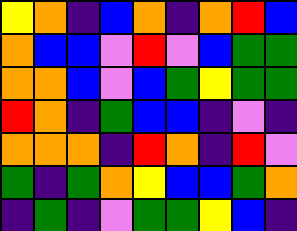[["yellow", "orange", "indigo", "blue", "orange", "indigo", "orange", "red", "blue"], ["orange", "blue", "blue", "violet", "red", "violet", "blue", "green", "green"], ["orange", "orange", "blue", "violet", "blue", "green", "yellow", "green", "green"], ["red", "orange", "indigo", "green", "blue", "blue", "indigo", "violet", "indigo"], ["orange", "orange", "orange", "indigo", "red", "orange", "indigo", "red", "violet"], ["green", "indigo", "green", "orange", "yellow", "blue", "blue", "green", "orange"], ["indigo", "green", "indigo", "violet", "green", "green", "yellow", "blue", "indigo"]]